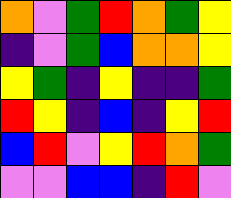[["orange", "violet", "green", "red", "orange", "green", "yellow"], ["indigo", "violet", "green", "blue", "orange", "orange", "yellow"], ["yellow", "green", "indigo", "yellow", "indigo", "indigo", "green"], ["red", "yellow", "indigo", "blue", "indigo", "yellow", "red"], ["blue", "red", "violet", "yellow", "red", "orange", "green"], ["violet", "violet", "blue", "blue", "indigo", "red", "violet"]]